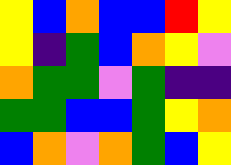[["yellow", "blue", "orange", "blue", "blue", "red", "yellow"], ["yellow", "indigo", "green", "blue", "orange", "yellow", "violet"], ["orange", "green", "green", "violet", "green", "indigo", "indigo"], ["green", "green", "blue", "blue", "green", "yellow", "orange"], ["blue", "orange", "violet", "orange", "green", "blue", "yellow"]]